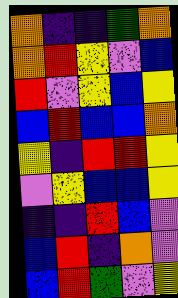[["orange", "indigo", "indigo", "green", "orange"], ["orange", "red", "yellow", "violet", "blue"], ["red", "violet", "yellow", "blue", "yellow"], ["blue", "red", "blue", "blue", "orange"], ["yellow", "indigo", "red", "red", "yellow"], ["violet", "yellow", "blue", "blue", "yellow"], ["indigo", "indigo", "red", "blue", "violet"], ["blue", "red", "indigo", "orange", "violet"], ["blue", "red", "green", "violet", "yellow"]]